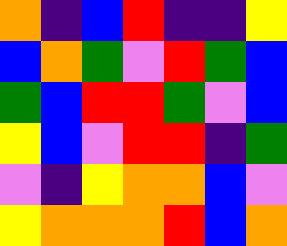[["orange", "indigo", "blue", "red", "indigo", "indigo", "yellow"], ["blue", "orange", "green", "violet", "red", "green", "blue"], ["green", "blue", "red", "red", "green", "violet", "blue"], ["yellow", "blue", "violet", "red", "red", "indigo", "green"], ["violet", "indigo", "yellow", "orange", "orange", "blue", "violet"], ["yellow", "orange", "orange", "orange", "red", "blue", "orange"]]